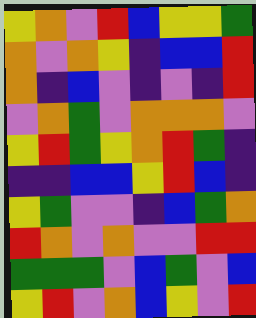[["yellow", "orange", "violet", "red", "blue", "yellow", "yellow", "green"], ["orange", "violet", "orange", "yellow", "indigo", "blue", "blue", "red"], ["orange", "indigo", "blue", "violet", "indigo", "violet", "indigo", "red"], ["violet", "orange", "green", "violet", "orange", "orange", "orange", "violet"], ["yellow", "red", "green", "yellow", "orange", "red", "green", "indigo"], ["indigo", "indigo", "blue", "blue", "yellow", "red", "blue", "indigo"], ["yellow", "green", "violet", "violet", "indigo", "blue", "green", "orange"], ["red", "orange", "violet", "orange", "violet", "violet", "red", "red"], ["green", "green", "green", "violet", "blue", "green", "violet", "blue"], ["yellow", "red", "violet", "orange", "blue", "yellow", "violet", "red"]]